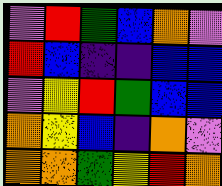[["violet", "red", "green", "blue", "orange", "violet"], ["red", "blue", "indigo", "indigo", "blue", "blue"], ["violet", "yellow", "red", "green", "blue", "blue"], ["orange", "yellow", "blue", "indigo", "orange", "violet"], ["orange", "orange", "green", "yellow", "red", "orange"]]